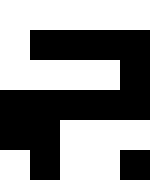[["white", "white", "white", "white", "white"], ["white", "black", "black", "black", "black"], ["white", "white", "white", "white", "black"], ["black", "black", "black", "black", "black"], ["black", "black", "white", "white", "white"], ["white", "black", "white", "white", "black"]]